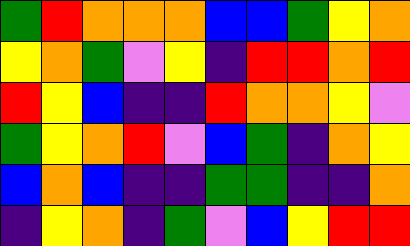[["green", "red", "orange", "orange", "orange", "blue", "blue", "green", "yellow", "orange"], ["yellow", "orange", "green", "violet", "yellow", "indigo", "red", "red", "orange", "red"], ["red", "yellow", "blue", "indigo", "indigo", "red", "orange", "orange", "yellow", "violet"], ["green", "yellow", "orange", "red", "violet", "blue", "green", "indigo", "orange", "yellow"], ["blue", "orange", "blue", "indigo", "indigo", "green", "green", "indigo", "indigo", "orange"], ["indigo", "yellow", "orange", "indigo", "green", "violet", "blue", "yellow", "red", "red"]]